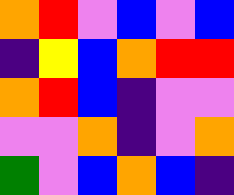[["orange", "red", "violet", "blue", "violet", "blue"], ["indigo", "yellow", "blue", "orange", "red", "red"], ["orange", "red", "blue", "indigo", "violet", "violet"], ["violet", "violet", "orange", "indigo", "violet", "orange"], ["green", "violet", "blue", "orange", "blue", "indigo"]]